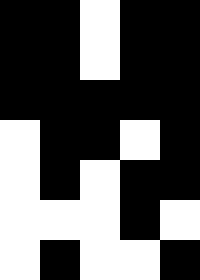[["black", "black", "white", "black", "black"], ["black", "black", "white", "black", "black"], ["black", "black", "black", "black", "black"], ["white", "black", "black", "white", "black"], ["white", "black", "white", "black", "black"], ["white", "white", "white", "black", "white"], ["white", "black", "white", "white", "black"]]